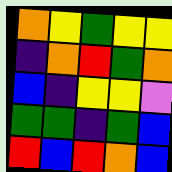[["orange", "yellow", "green", "yellow", "yellow"], ["indigo", "orange", "red", "green", "orange"], ["blue", "indigo", "yellow", "yellow", "violet"], ["green", "green", "indigo", "green", "blue"], ["red", "blue", "red", "orange", "blue"]]